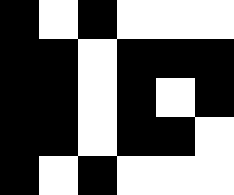[["black", "white", "black", "white", "white", "white"], ["black", "black", "white", "black", "black", "black"], ["black", "black", "white", "black", "white", "black"], ["black", "black", "white", "black", "black", "white"], ["black", "white", "black", "white", "white", "white"]]